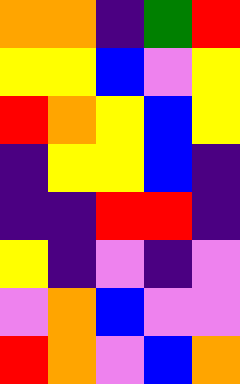[["orange", "orange", "indigo", "green", "red"], ["yellow", "yellow", "blue", "violet", "yellow"], ["red", "orange", "yellow", "blue", "yellow"], ["indigo", "yellow", "yellow", "blue", "indigo"], ["indigo", "indigo", "red", "red", "indigo"], ["yellow", "indigo", "violet", "indigo", "violet"], ["violet", "orange", "blue", "violet", "violet"], ["red", "orange", "violet", "blue", "orange"]]